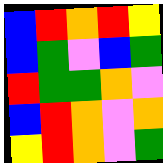[["blue", "red", "orange", "red", "yellow"], ["blue", "green", "violet", "blue", "green"], ["red", "green", "green", "orange", "violet"], ["blue", "red", "orange", "violet", "orange"], ["yellow", "red", "orange", "violet", "green"]]